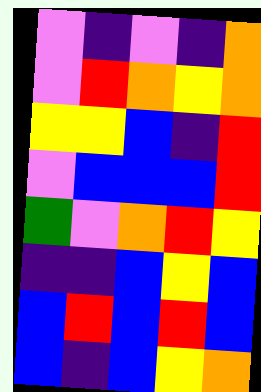[["violet", "indigo", "violet", "indigo", "orange"], ["violet", "red", "orange", "yellow", "orange"], ["yellow", "yellow", "blue", "indigo", "red"], ["violet", "blue", "blue", "blue", "red"], ["green", "violet", "orange", "red", "yellow"], ["indigo", "indigo", "blue", "yellow", "blue"], ["blue", "red", "blue", "red", "blue"], ["blue", "indigo", "blue", "yellow", "orange"]]